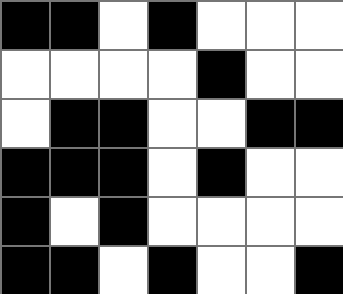[["black", "black", "white", "black", "white", "white", "white"], ["white", "white", "white", "white", "black", "white", "white"], ["white", "black", "black", "white", "white", "black", "black"], ["black", "black", "black", "white", "black", "white", "white"], ["black", "white", "black", "white", "white", "white", "white"], ["black", "black", "white", "black", "white", "white", "black"]]